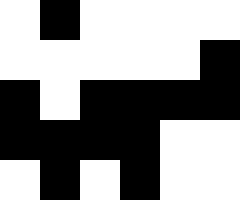[["white", "black", "white", "white", "white", "white"], ["white", "white", "white", "white", "white", "black"], ["black", "white", "black", "black", "black", "black"], ["black", "black", "black", "black", "white", "white"], ["white", "black", "white", "black", "white", "white"]]